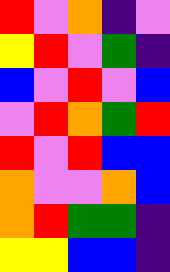[["red", "violet", "orange", "indigo", "violet"], ["yellow", "red", "violet", "green", "indigo"], ["blue", "violet", "red", "violet", "blue"], ["violet", "red", "orange", "green", "red"], ["red", "violet", "red", "blue", "blue"], ["orange", "violet", "violet", "orange", "blue"], ["orange", "red", "green", "green", "indigo"], ["yellow", "yellow", "blue", "blue", "indigo"]]